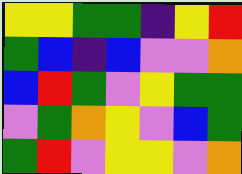[["yellow", "yellow", "green", "green", "indigo", "yellow", "red"], ["green", "blue", "indigo", "blue", "violet", "violet", "orange"], ["blue", "red", "green", "violet", "yellow", "green", "green"], ["violet", "green", "orange", "yellow", "violet", "blue", "green"], ["green", "red", "violet", "yellow", "yellow", "violet", "orange"]]